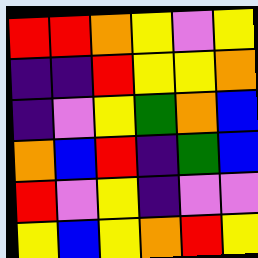[["red", "red", "orange", "yellow", "violet", "yellow"], ["indigo", "indigo", "red", "yellow", "yellow", "orange"], ["indigo", "violet", "yellow", "green", "orange", "blue"], ["orange", "blue", "red", "indigo", "green", "blue"], ["red", "violet", "yellow", "indigo", "violet", "violet"], ["yellow", "blue", "yellow", "orange", "red", "yellow"]]